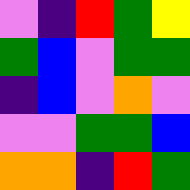[["violet", "indigo", "red", "green", "yellow"], ["green", "blue", "violet", "green", "green"], ["indigo", "blue", "violet", "orange", "violet"], ["violet", "violet", "green", "green", "blue"], ["orange", "orange", "indigo", "red", "green"]]